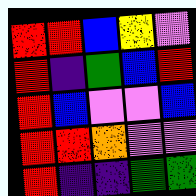[["red", "red", "blue", "yellow", "violet"], ["red", "indigo", "green", "blue", "red"], ["red", "blue", "violet", "violet", "blue"], ["red", "red", "orange", "violet", "violet"], ["red", "indigo", "indigo", "green", "green"]]